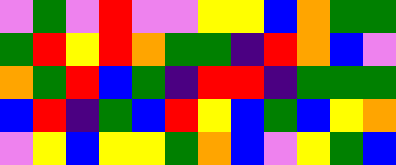[["violet", "green", "violet", "red", "violet", "violet", "yellow", "yellow", "blue", "orange", "green", "green"], ["green", "red", "yellow", "red", "orange", "green", "green", "indigo", "red", "orange", "blue", "violet"], ["orange", "green", "red", "blue", "green", "indigo", "red", "red", "indigo", "green", "green", "green"], ["blue", "red", "indigo", "green", "blue", "red", "yellow", "blue", "green", "blue", "yellow", "orange"], ["violet", "yellow", "blue", "yellow", "yellow", "green", "orange", "blue", "violet", "yellow", "green", "blue"]]